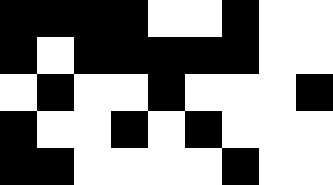[["black", "black", "black", "black", "white", "white", "black", "white", "white"], ["black", "white", "black", "black", "black", "black", "black", "white", "white"], ["white", "black", "white", "white", "black", "white", "white", "white", "black"], ["black", "white", "white", "black", "white", "black", "white", "white", "white"], ["black", "black", "white", "white", "white", "white", "black", "white", "white"]]